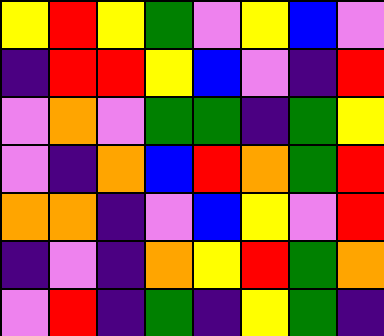[["yellow", "red", "yellow", "green", "violet", "yellow", "blue", "violet"], ["indigo", "red", "red", "yellow", "blue", "violet", "indigo", "red"], ["violet", "orange", "violet", "green", "green", "indigo", "green", "yellow"], ["violet", "indigo", "orange", "blue", "red", "orange", "green", "red"], ["orange", "orange", "indigo", "violet", "blue", "yellow", "violet", "red"], ["indigo", "violet", "indigo", "orange", "yellow", "red", "green", "orange"], ["violet", "red", "indigo", "green", "indigo", "yellow", "green", "indigo"]]